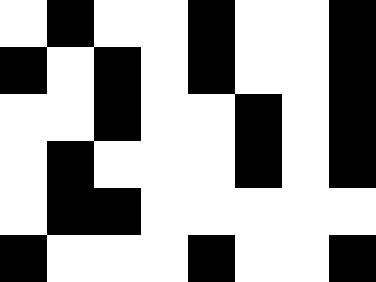[["white", "black", "white", "white", "black", "white", "white", "black"], ["black", "white", "black", "white", "black", "white", "white", "black"], ["white", "white", "black", "white", "white", "black", "white", "black"], ["white", "black", "white", "white", "white", "black", "white", "black"], ["white", "black", "black", "white", "white", "white", "white", "white"], ["black", "white", "white", "white", "black", "white", "white", "black"]]